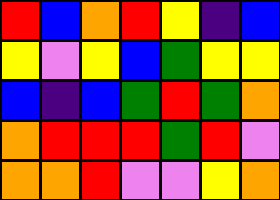[["red", "blue", "orange", "red", "yellow", "indigo", "blue"], ["yellow", "violet", "yellow", "blue", "green", "yellow", "yellow"], ["blue", "indigo", "blue", "green", "red", "green", "orange"], ["orange", "red", "red", "red", "green", "red", "violet"], ["orange", "orange", "red", "violet", "violet", "yellow", "orange"]]